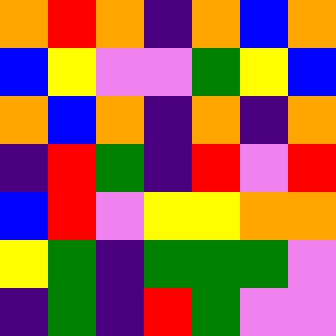[["orange", "red", "orange", "indigo", "orange", "blue", "orange"], ["blue", "yellow", "violet", "violet", "green", "yellow", "blue"], ["orange", "blue", "orange", "indigo", "orange", "indigo", "orange"], ["indigo", "red", "green", "indigo", "red", "violet", "red"], ["blue", "red", "violet", "yellow", "yellow", "orange", "orange"], ["yellow", "green", "indigo", "green", "green", "green", "violet"], ["indigo", "green", "indigo", "red", "green", "violet", "violet"]]